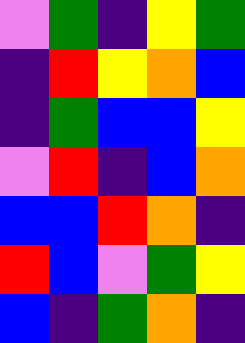[["violet", "green", "indigo", "yellow", "green"], ["indigo", "red", "yellow", "orange", "blue"], ["indigo", "green", "blue", "blue", "yellow"], ["violet", "red", "indigo", "blue", "orange"], ["blue", "blue", "red", "orange", "indigo"], ["red", "blue", "violet", "green", "yellow"], ["blue", "indigo", "green", "orange", "indigo"]]